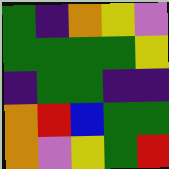[["green", "indigo", "orange", "yellow", "violet"], ["green", "green", "green", "green", "yellow"], ["indigo", "green", "green", "indigo", "indigo"], ["orange", "red", "blue", "green", "green"], ["orange", "violet", "yellow", "green", "red"]]